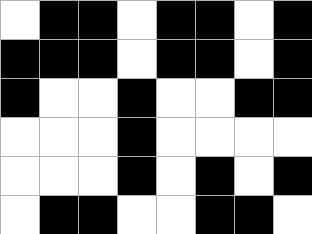[["white", "black", "black", "white", "black", "black", "white", "black"], ["black", "black", "black", "white", "black", "black", "white", "black"], ["black", "white", "white", "black", "white", "white", "black", "black"], ["white", "white", "white", "black", "white", "white", "white", "white"], ["white", "white", "white", "black", "white", "black", "white", "black"], ["white", "black", "black", "white", "white", "black", "black", "white"]]